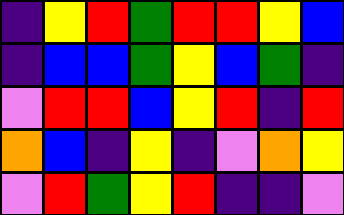[["indigo", "yellow", "red", "green", "red", "red", "yellow", "blue"], ["indigo", "blue", "blue", "green", "yellow", "blue", "green", "indigo"], ["violet", "red", "red", "blue", "yellow", "red", "indigo", "red"], ["orange", "blue", "indigo", "yellow", "indigo", "violet", "orange", "yellow"], ["violet", "red", "green", "yellow", "red", "indigo", "indigo", "violet"]]